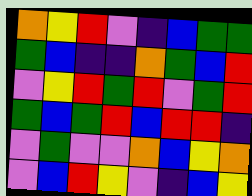[["orange", "yellow", "red", "violet", "indigo", "blue", "green", "green"], ["green", "blue", "indigo", "indigo", "orange", "green", "blue", "red"], ["violet", "yellow", "red", "green", "red", "violet", "green", "red"], ["green", "blue", "green", "red", "blue", "red", "red", "indigo"], ["violet", "green", "violet", "violet", "orange", "blue", "yellow", "orange"], ["violet", "blue", "red", "yellow", "violet", "indigo", "blue", "yellow"]]